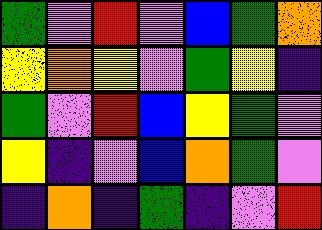[["green", "violet", "red", "violet", "blue", "green", "orange"], ["yellow", "orange", "yellow", "violet", "green", "yellow", "indigo"], ["green", "violet", "red", "blue", "yellow", "green", "violet"], ["yellow", "indigo", "violet", "blue", "orange", "green", "violet"], ["indigo", "orange", "indigo", "green", "indigo", "violet", "red"]]